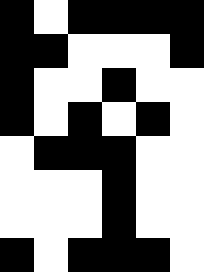[["black", "white", "black", "black", "black", "black"], ["black", "black", "white", "white", "white", "black"], ["black", "white", "white", "black", "white", "white"], ["black", "white", "black", "white", "black", "white"], ["white", "black", "black", "black", "white", "white"], ["white", "white", "white", "black", "white", "white"], ["white", "white", "white", "black", "white", "white"], ["black", "white", "black", "black", "black", "white"]]